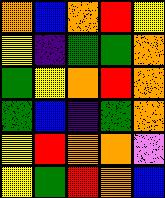[["orange", "blue", "orange", "red", "yellow"], ["yellow", "indigo", "green", "green", "orange"], ["green", "yellow", "orange", "red", "orange"], ["green", "blue", "indigo", "green", "orange"], ["yellow", "red", "orange", "orange", "violet"], ["yellow", "green", "red", "orange", "blue"]]